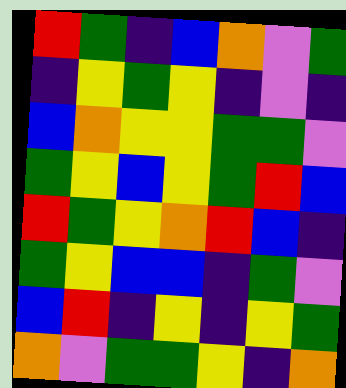[["red", "green", "indigo", "blue", "orange", "violet", "green"], ["indigo", "yellow", "green", "yellow", "indigo", "violet", "indigo"], ["blue", "orange", "yellow", "yellow", "green", "green", "violet"], ["green", "yellow", "blue", "yellow", "green", "red", "blue"], ["red", "green", "yellow", "orange", "red", "blue", "indigo"], ["green", "yellow", "blue", "blue", "indigo", "green", "violet"], ["blue", "red", "indigo", "yellow", "indigo", "yellow", "green"], ["orange", "violet", "green", "green", "yellow", "indigo", "orange"]]